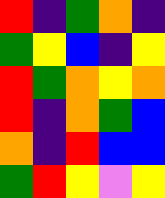[["red", "indigo", "green", "orange", "indigo"], ["green", "yellow", "blue", "indigo", "yellow"], ["red", "green", "orange", "yellow", "orange"], ["red", "indigo", "orange", "green", "blue"], ["orange", "indigo", "red", "blue", "blue"], ["green", "red", "yellow", "violet", "yellow"]]